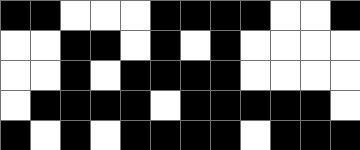[["black", "black", "white", "white", "white", "black", "black", "black", "black", "white", "white", "black"], ["white", "white", "black", "black", "white", "black", "white", "black", "white", "white", "white", "white"], ["white", "white", "black", "white", "black", "black", "black", "black", "white", "white", "white", "white"], ["white", "black", "black", "black", "black", "white", "black", "black", "black", "black", "black", "white"], ["black", "white", "black", "white", "black", "black", "black", "black", "white", "black", "black", "black"]]